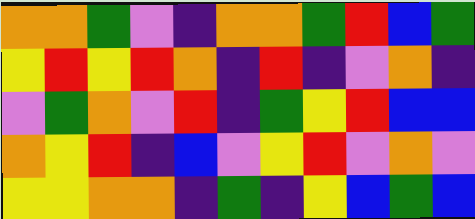[["orange", "orange", "green", "violet", "indigo", "orange", "orange", "green", "red", "blue", "green"], ["yellow", "red", "yellow", "red", "orange", "indigo", "red", "indigo", "violet", "orange", "indigo"], ["violet", "green", "orange", "violet", "red", "indigo", "green", "yellow", "red", "blue", "blue"], ["orange", "yellow", "red", "indigo", "blue", "violet", "yellow", "red", "violet", "orange", "violet"], ["yellow", "yellow", "orange", "orange", "indigo", "green", "indigo", "yellow", "blue", "green", "blue"]]